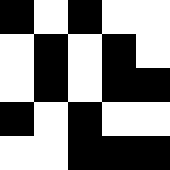[["black", "white", "black", "white", "white"], ["white", "black", "white", "black", "white"], ["white", "black", "white", "black", "black"], ["black", "white", "black", "white", "white"], ["white", "white", "black", "black", "black"]]